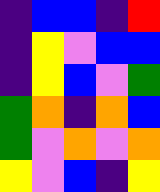[["indigo", "blue", "blue", "indigo", "red"], ["indigo", "yellow", "violet", "blue", "blue"], ["indigo", "yellow", "blue", "violet", "green"], ["green", "orange", "indigo", "orange", "blue"], ["green", "violet", "orange", "violet", "orange"], ["yellow", "violet", "blue", "indigo", "yellow"]]